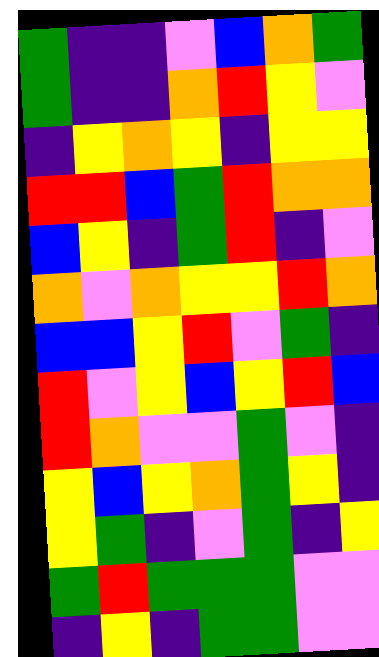[["green", "indigo", "indigo", "violet", "blue", "orange", "green"], ["green", "indigo", "indigo", "orange", "red", "yellow", "violet"], ["indigo", "yellow", "orange", "yellow", "indigo", "yellow", "yellow"], ["red", "red", "blue", "green", "red", "orange", "orange"], ["blue", "yellow", "indigo", "green", "red", "indigo", "violet"], ["orange", "violet", "orange", "yellow", "yellow", "red", "orange"], ["blue", "blue", "yellow", "red", "violet", "green", "indigo"], ["red", "violet", "yellow", "blue", "yellow", "red", "blue"], ["red", "orange", "violet", "violet", "green", "violet", "indigo"], ["yellow", "blue", "yellow", "orange", "green", "yellow", "indigo"], ["yellow", "green", "indigo", "violet", "green", "indigo", "yellow"], ["green", "red", "green", "green", "green", "violet", "violet"], ["indigo", "yellow", "indigo", "green", "green", "violet", "violet"]]